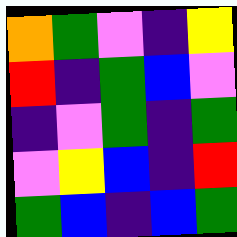[["orange", "green", "violet", "indigo", "yellow"], ["red", "indigo", "green", "blue", "violet"], ["indigo", "violet", "green", "indigo", "green"], ["violet", "yellow", "blue", "indigo", "red"], ["green", "blue", "indigo", "blue", "green"]]